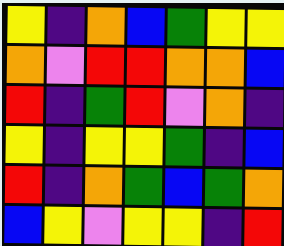[["yellow", "indigo", "orange", "blue", "green", "yellow", "yellow"], ["orange", "violet", "red", "red", "orange", "orange", "blue"], ["red", "indigo", "green", "red", "violet", "orange", "indigo"], ["yellow", "indigo", "yellow", "yellow", "green", "indigo", "blue"], ["red", "indigo", "orange", "green", "blue", "green", "orange"], ["blue", "yellow", "violet", "yellow", "yellow", "indigo", "red"]]